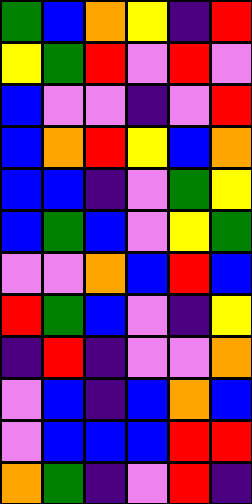[["green", "blue", "orange", "yellow", "indigo", "red"], ["yellow", "green", "red", "violet", "red", "violet"], ["blue", "violet", "violet", "indigo", "violet", "red"], ["blue", "orange", "red", "yellow", "blue", "orange"], ["blue", "blue", "indigo", "violet", "green", "yellow"], ["blue", "green", "blue", "violet", "yellow", "green"], ["violet", "violet", "orange", "blue", "red", "blue"], ["red", "green", "blue", "violet", "indigo", "yellow"], ["indigo", "red", "indigo", "violet", "violet", "orange"], ["violet", "blue", "indigo", "blue", "orange", "blue"], ["violet", "blue", "blue", "blue", "red", "red"], ["orange", "green", "indigo", "violet", "red", "indigo"]]